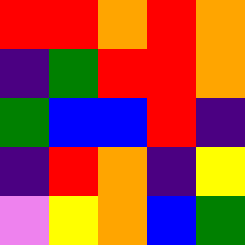[["red", "red", "orange", "red", "orange"], ["indigo", "green", "red", "red", "orange"], ["green", "blue", "blue", "red", "indigo"], ["indigo", "red", "orange", "indigo", "yellow"], ["violet", "yellow", "orange", "blue", "green"]]